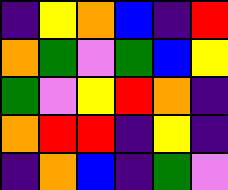[["indigo", "yellow", "orange", "blue", "indigo", "red"], ["orange", "green", "violet", "green", "blue", "yellow"], ["green", "violet", "yellow", "red", "orange", "indigo"], ["orange", "red", "red", "indigo", "yellow", "indigo"], ["indigo", "orange", "blue", "indigo", "green", "violet"]]